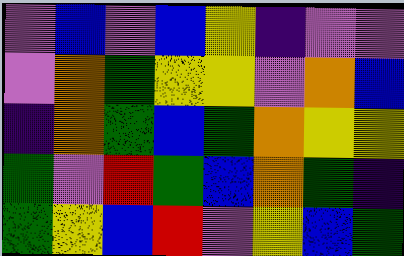[["violet", "blue", "violet", "blue", "yellow", "indigo", "violet", "violet"], ["violet", "orange", "green", "yellow", "yellow", "violet", "orange", "blue"], ["indigo", "orange", "green", "blue", "green", "orange", "yellow", "yellow"], ["green", "violet", "red", "green", "blue", "orange", "green", "indigo"], ["green", "yellow", "blue", "red", "violet", "yellow", "blue", "green"]]